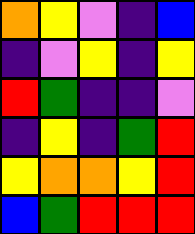[["orange", "yellow", "violet", "indigo", "blue"], ["indigo", "violet", "yellow", "indigo", "yellow"], ["red", "green", "indigo", "indigo", "violet"], ["indigo", "yellow", "indigo", "green", "red"], ["yellow", "orange", "orange", "yellow", "red"], ["blue", "green", "red", "red", "red"]]